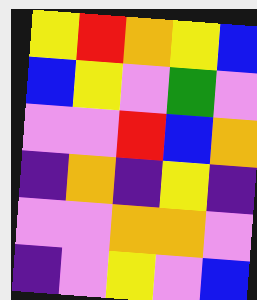[["yellow", "red", "orange", "yellow", "blue"], ["blue", "yellow", "violet", "green", "violet"], ["violet", "violet", "red", "blue", "orange"], ["indigo", "orange", "indigo", "yellow", "indigo"], ["violet", "violet", "orange", "orange", "violet"], ["indigo", "violet", "yellow", "violet", "blue"]]